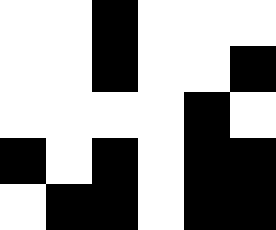[["white", "white", "black", "white", "white", "white"], ["white", "white", "black", "white", "white", "black"], ["white", "white", "white", "white", "black", "white"], ["black", "white", "black", "white", "black", "black"], ["white", "black", "black", "white", "black", "black"]]